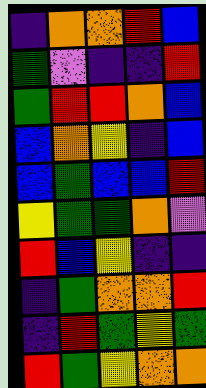[["indigo", "orange", "orange", "red", "blue"], ["green", "violet", "indigo", "indigo", "red"], ["green", "red", "red", "orange", "blue"], ["blue", "orange", "yellow", "indigo", "blue"], ["blue", "green", "blue", "blue", "red"], ["yellow", "green", "green", "orange", "violet"], ["red", "blue", "yellow", "indigo", "indigo"], ["indigo", "green", "orange", "orange", "red"], ["indigo", "red", "green", "yellow", "green"], ["red", "green", "yellow", "orange", "orange"]]